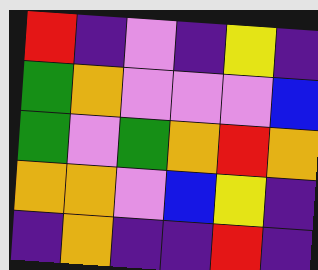[["red", "indigo", "violet", "indigo", "yellow", "indigo"], ["green", "orange", "violet", "violet", "violet", "blue"], ["green", "violet", "green", "orange", "red", "orange"], ["orange", "orange", "violet", "blue", "yellow", "indigo"], ["indigo", "orange", "indigo", "indigo", "red", "indigo"]]